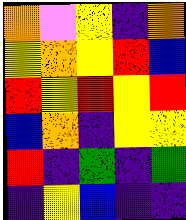[["orange", "violet", "yellow", "indigo", "orange"], ["yellow", "orange", "yellow", "red", "blue"], ["red", "yellow", "red", "yellow", "red"], ["blue", "orange", "indigo", "yellow", "yellow"], ["red", "indigo", "green", "indigo", "green"], ["indigo", "yellow", "blue", "indigo", "indigo"]]